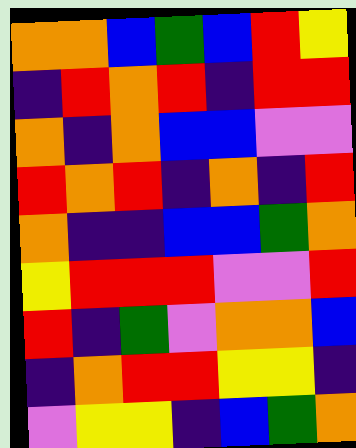[["orange", "orange", "blue", "green", "blue", "red", "yellow"], ["indigo", "red", "orange", "red", "indigo", "red", "red"], ["orange", "indigo", "orange", "blue", "blue", "violet", "violet"], ["red", "orange", "red", "indigo", "orange", "indigo", "red"], ["orange", "indigo", "indigo", "blue", "blue", "green", "orange"], ["yellow", "red", "red", "red", "violet", "violet", "red"], ["red", "indigo", "green", "violet", "orange", "orange", "blue"], ["indigo", "orange", "red", "red", "yellow", "yellow", "indigo"], ["violet", "yellow", "yellow", "indigo", "blue", "green", "orange"]]